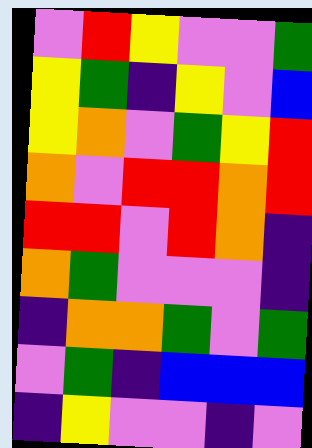[["violet", "red", "yellow", "violet", "violet", "green"], ["yellow", "green", "indigo", "yellow", "violet", "blue"], ["yellow", "orange", "violet", "green", "yellow", "red"], ["orange", "violet", "red", "red", "orange", "red"], ["red", "red", "violet", "red", "orange", "indigo"], ["orange", "green", "violet", "violet", "violet", "indigo"], ["indigo", "orange", "orange", "green", "violet", "green"], ["violet", "green", "indigo", "blue", "blue", "blue"], ["indigo", "yellow", "violet", "violet", "indigo", "violet"]]